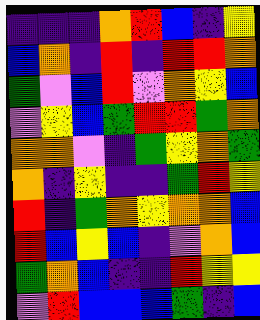[["indigo", "indigo", "indigo", "orange", "red", "blue", "indigo", "yellow"], ["blue", "orange", "indigo", "red", "indigo", "red", "red", "orange"], ["green", "violet", "blue", "red", "violet", "orange", "yellow", "blue"], ["violet", "yellow", "blue", "green", "red", "red", "green", "orange"], ["orange", "orange", "violet", "indigo", "green", "yellow", "orange", "green"], ["orange", "indigo", "yellow", "indigo", "indigo", "green", "red", "yellow"], ["red", "indigo", "green", "orange", "yellow", "orange", "orange", "blue"], ["red", "blue", "yellow", "blue", "indigo", "violet", "orange", "blue"], ["green", "orange", "blue", "indigo", "indigo", "red", "yellow", "yellow"], ["violet", "red", "blue", "blue", "blue", "green", "indigo", "blue"]]